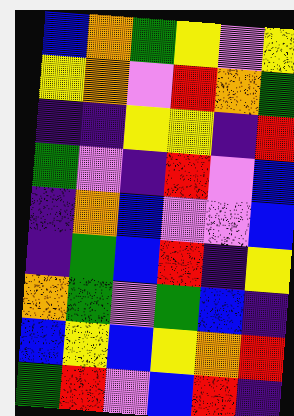[["blue", "orange", "green", "yellow", "violet", "yellow"], ["yellow", "orange", "violet", "red", "orange", "green"], ["indigo", "indigo", "yellow", "yellow", "indigo", "red"], ["green", "violet", "indigo", "red", "violet", "blue"], ["indigo", "orange", "blue", "violet", "violet", "blue"], ["indigo", "green", "blue", "red", "indigo", "yellow"], ["orange", "green", "violet", "green", "blue", "indigo"], ["blue", "yellow", "blue", "yellow", "orange", "red"], ["green", "red", "violet", "blue", "red", "indigo"]]